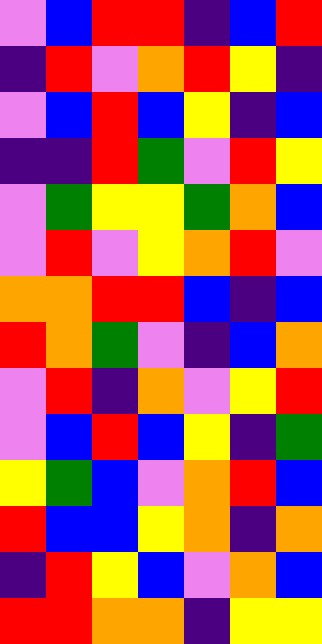[["violet", "blue", "red", "red", "indigo", "blue", "red"], ["indigo", "red", "violet", "orange", "red", "yellow", "indigo"], ["violet", "blue", "red", "blue", "yellow", "indigo", "blue"], ["indigo", "indigo", "red", "green", "violet", "red", "yellow"], ["violet", "green", "yellow", "yellow", "green", "orange", "blue"], ["violet", "red", "violet", "yellow", "orange", "red", "violet"], ["orange", "orange", "red", "red", "blue", "indigo", "blue"], ["red", "orange", "green", "violet", "indigo", "blue", "orange"], ["violet", "red", "indigo", "orange", "violet", "yellow", "red"], ["violet", "blue", "red", "blue", "yellow", "indigo", "green"], ["yellow", "green", "blue", "violet", "orange", "red", "blue"], ["red", "blue", "blue", "yellow", "orange", "indigo", "orange"], ["indigo", "red", "yellow", "blue", "violet", "orange", "blue"], ["red", "red", "orange", "orange", "indigo", "yellow", "yellow"]]